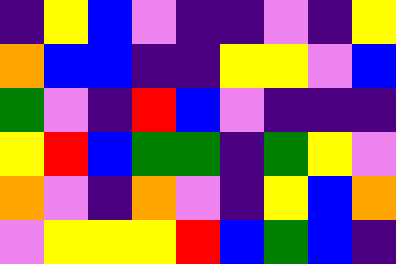[["indigo", "yellow", "blue", "violet", "indigo", "indigo", "violet", "indigo", "yellow"], ["orange", "blue", "blue", "indigo", "indigo", "yellow", "yellow", "violet", "blue"], ["green", "violet", "indigo", "red", "blue", "violet", "indigo", "indigo", "indigo"], ["yellow", "red", "blue", "green", "green", "indigo", "green", "yellow", "violet"], ["orange", "violet", "indigo", "orange", "violet", "indigo", "yellow", "blue", "orange"], ["violet", "yellow", "yellow", "yellow", "red", "blue", "green", "blue", "indigo"]]